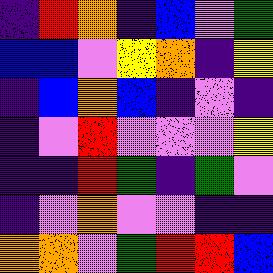[["indigo", "red", "orange", "indigo", "blue", "violet", "green"], ["blue", "blue", "violet", "yellow", "orange", "indigo", "yellow"], ["indigo", "blue", "orange", "blue", "indigo", "violet", "indigo"], ["indigo", "violet", "red", "violet", "violet", "violet", "yellow"], ["indigo", "indigo", "red", "green", "indigo", "green", "violet"], ["indigo", "violet", "orange", "violet", "violet", "indigo", "indigo"], ["orange", "orange", "violet", "green", "red", "red", "blue"]]